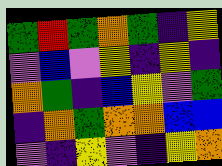[["green", "red", "green", "orange", "green", "indigo", "yellow"], ["violet", "blue", "violet", "yellow", "indigo", "yellow", "indigo"], ["orange", "green", "indigo", "blue", "yellow", "violet", "green"], ["indigo", "orange", "green", "orange", "orange", "blue", "blue"], ["violet", "indigo", "yellow", "violet", "indigo", "yellow", "orange"]]